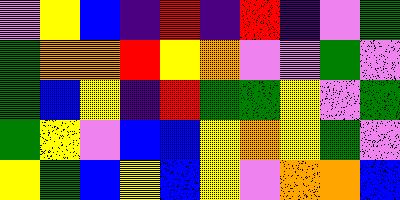[["violet", "yellow", "blue", "indigo", "red", "indigo", "red", "indigo", "violet", "green"], ["green", "orange", "orange", "red", "yellow", "orange", "violet", "violet", "green", "violet"], ["green", "blue", "yellow", "indigo", "red", "green", "green", "yellow", "violet", "green"], ["green", "yellow", "violet", "blue", "blue", "yellow", "orange", "yellow", "green", "violet"], ["yellow", "green", "blue", "yellow", "blue", "yellow", "violet", "orange", "orange", "blue"]]